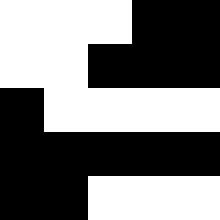[["white", "white", "white", "black", "black"], ["white", "white", "black", "black", "black"], ["black", "white", "white", "white", "white"], ["black", "black", "black", "black", "black"], ["black", "black", "white", "white", "white"]]